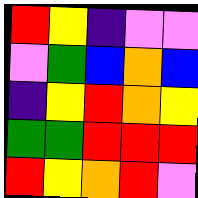[["red", "yellow", "indigo", "violet", "violet"], ["violet", "green", "blue", "orange", "blue"], ["indigo", "yellow", "red", "orange", "yellow"], ["green", "green", "red", "red", "red"], ["red", "yellow", "orange", "red", "violet"]]